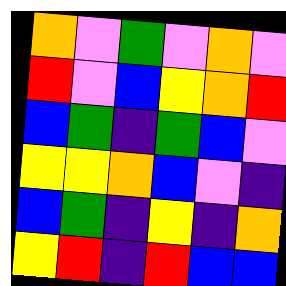[["orange", "violet", "green", "violet", "orange", "violet"], ["red", "violet", "blue", "yellow", "orange", "red"], ["blue", "green", "indigo", "green", "blue", "violet"], ["yellow", "yellow", "orange", "blue", "violet", "indigo"], ["blue", "green", "indigo", "yellow", "indigo", "orange"], ["yellow", "red", "indigo", "red", "blue", "blue"]]